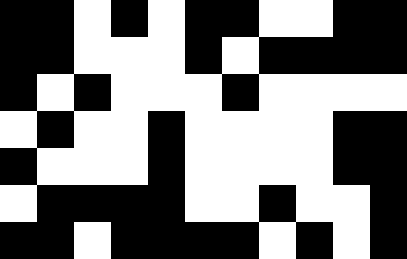[["black", "black", "white", "black", "white", "black", "black", "white", "white", "black", "black"], ["black", "black", "white", "white", "white", "black", "white", "black", "black", "black", "black"], ["black", "white", "black", "white", "white", "white", "black", "white", "white", "white", "white"], ["white", "black", "white", "white", "black", "white", "white", "white", "white", "black", "black"], ["black", "white", "white", "white", "black", "white", "white", "white", "white", "black", "black"], ["white", "black", "black", "black", "black", "white", "white", "black", "white", "white", "black"], ["black", "black", "white", "black", "black", "black", "black", "white", "black", "white", "black"]]